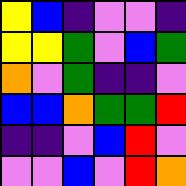[["yellow", "blue", "indigo", "violet", "violet", "indigo"], ["yellow", "yellow", "green", "violet", "blue", "green"], ["orange", "violet", "green", "indigo", "indigo", "violet"], ["blue", "blue", "orange", "green", "green", "red"], ["indigo", "indigo", "violet", "blue", "red", "violet"], ["violet", "violet", "blue", "violet", "red", "orange"]]